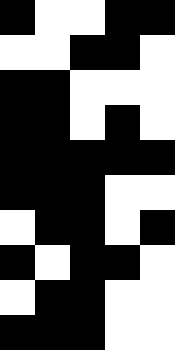[["black", "white", "white", "black", "black"], ["white", "white", "black", "black", "white"], ["black", "black", "white", "white", "white"], ["black", "black", "white", "black", "white"], ["black", "black", "black", "black", "black"], ["black", "black", "black", "white", "white"], ["white", "black", "black", "white", "black"], ["black", "white", "black", "black", "white"], ["white", "black", "black", "white", "white"], ["black", "black", "black", "white", "white"]]